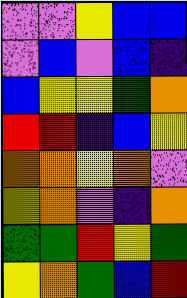[["violet", "violet", "yellow", "blue", "blue"], ["violet", "blue", "violet", "blue", "indigo"], ["blue", "yellow", "yellow", "green", "orange"], ["red", "red", "indigo", "blue", "yellow"], ["orange", "orange", "yellow", "orange", "violet"], ["yellow", "orange", "violet", "indigo", "orange"], ["green", "green", "red", "yellow", "green"], ["yellow", "orange", "green", "blue", "red"]]